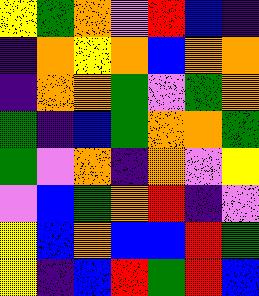[["yellow", "green", "orange", "violet", "red", "blue", "indigo"], ["indigo", "orange", "yellow", "orange", "blue", "orange", "orange"], ["indigo", "orange", "orange", "green", "violet", "green", "orange"], ["green", "indigo", "blue", "green", "orange", "orange", "green"], ["green", "violet", "orange", "indigo", "orange", "violet", "yellow"], ["violet", "blue", "green", "orange", "red", "indigo", "violet"], ["yellow", "blue", "orange", "blue", "blue", "red", "green"], ["yellow", "indigo", "blue", "red", "green", "red", "blue"]]